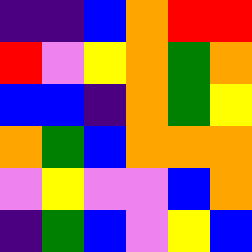[["indigo", "indigo", "blue", "orange", "red", "red"], ["red", "violet", "yellow", "orange", "green", "orange"], ["blue", "blue", "indigo", "orange", "green", "yellow"], ["orange", "green", "blue", "orange", "orange", "orange"], ["violet", "yellow", "violet", "violet", "blue", "orange"], ["indigo", "green", "blue", "violet", "yellow", "blue"]]